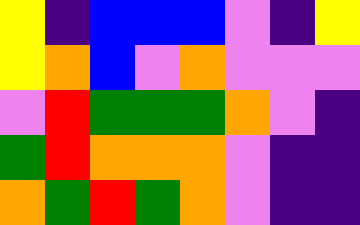[["yellow", "indigo", "blue", "blue", "blue", "violet", "indigo", "yellow"], ["yellow", "orange", "blue", "violet", "orange", "violet", "violet", "violet"], ["violet", "red", "green", "green", "green", "orange", "violet", "indigo"], ["green", "red", "orange", "orange", "orange", "violet", "indigo", "indigo"], ["orange", "green", "red", "green", "orange", "violet", "indigo", "indigo"]]